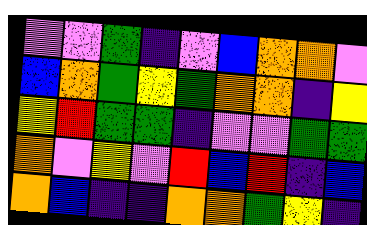[["violet", "violet", "green", "indigo", "violet", "blue", "orange", "orange", "violet"], ["blue", "orange", "green", "yellow", "green", "orange", "orange", "indigo", "yellow"], ["yellow", "red", "green", "green", "indigo", "violet", "violet", "green", "green"], ["orange", "violet", "yellow", "violet", "red", "blue", "red", "indigo", "blue"], ["orange", "blue", "indigo", "indigo", "orange", "orange", "green", "yellow", "indigo"]]